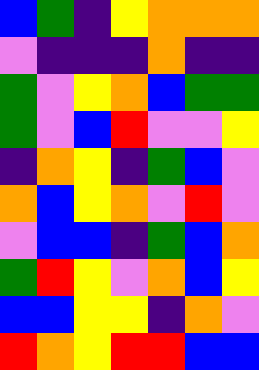[["blue", "green", "indigo", "yellow", "orange", "orange", "orange"], ["violet", "indigo", "indigo", "indigo", "orange", "indigo", "indigo"], ["green", "violet", "yellow", "orange", "blue", "green", "green"], ["green", "violet", "blue", "red", "violet", "violet", "yellow"], ["indigo", "orange", "yellow", "indigo", "green", "blue", "violet"], ["orange", "blue", "yellow", "orange", "violet", "red", "violet"], ["violet", "blue", "blue", "indigo", "green", "blue", "orange"], ["green", "red", "yellow", "violet", "orange", "blue", "yellow"], ["blue", "blue", "yellow", "yellow", "indigo", "orange", "violet"], ["red", "orange", "yellow", "red", "red", "blue", "blue"]]